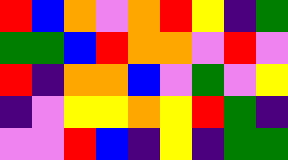[["red", "blue", "orange", "violet", "orange", "red", "yellow", "indigo", "green"], ["green", "green", "blue", "red", "orange", "orange", "violet", "red", "violet"], ["red", "indigo", "orange", "orange", "blue", "violet", "green", "violet", "yellow"], ["indigo", "violet", "yellow", "yellow", "orange", "yellow", "red", "green", "indigo"], ["violet", "violet", "red", "blue", "indigo", "yellow", "indigo", "green", "green"]]